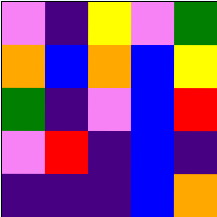[["violet", "indigo", "yellow", "violet", "green"], ["orange", "blue", "orange", "blue", "yellow"], ["green", "indigo", "violet", "blue", "red"], ["violet", "red", "indigo", "blue", "indigo"], ["indigo", "indigo", "indigo", "blue", "orange"]]